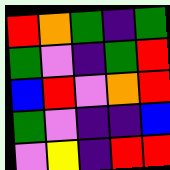[["red", "orange", "green", "indigo", "green"], ["green", "violet", "indigo", "green", "red"], ["blue", "red", "violet", "orange", "red"], ["green", "violet", "indigo", "indigo", "blue"], ["violet", "yellow", "indigo", "red", "red"]]